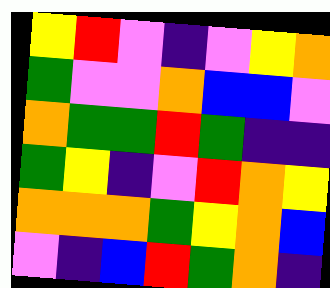[["yellow", "red", "violet", "indigo", "violet", "yellow", "orange"], ["green", "violet", "violet", "orange", "blue", "blue", "violet"], ["orange", "green", "green", "red", "green", "indigo", "indigo"], ["green", "yellow", "indigo", "violet", "red", "orange", "yellow"], ["orange", "orange", "orange", "green", "yellow", "orange", "blue"], ["violet", "indigo", "blue", "red", "green", "orange", "indigo"]]